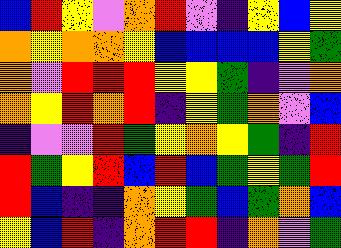[["blue", "red", "yellow", "violet", "orange", "red", "violet", "indigo", "yellow", "blue", "yellow"], ["orange", "yellow", "orange", "orange", "yellow", "blue", "blue", "blue", "blue", "yellow", "green"], ["orange", "violet", "red", "red", "red", "yellow", "yellow", "green", "indigo", "violet", "orange"], ["orange", "yellow", "red", "orange", "red", "indigo", "yellow", "green", "orange", "violet", "blue"], ["indigo", "violet", "violet", "red", "green", "yellow", "orange", "yellow", "green", "indigo", "red"], ["red", "green", "yellow", "red", "blue", "red", "blue", "green", "yellow", "green", "red"], ["red", "blue", "indigo", "indigo", "orange", "yellow", "green", "blue", "green", "orange", "blue"], ["yellow", "blue", "red", "indigo", "orange", "red", "red", "indigo", "orange", "violet", "green"]]